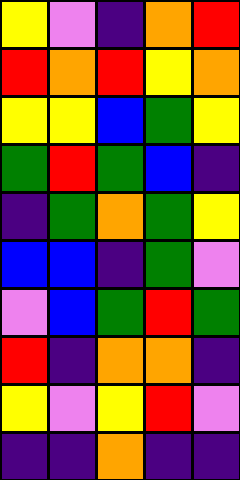[["yellow", "violet", "indigo", "orange", "red"], ["red", "orange", "red", "yellow", "orange"], ["yellow", "yellow", "blue", "green", "yellow"], ["green", "red", "green", "blue", "indigo"], ["indigo", "green", "orange", "green", "yellow"], ["blue", "blue", "indigo", "green", "violet"], ["violet", "blue", "green", "red", "green"], ["red", "indigo", "orange", "orange", "indigo"], ["yellow", "violet", "yellow", "red", "violet"], ["indigo", "indigo", "orange", "indigo", "indigo"]]